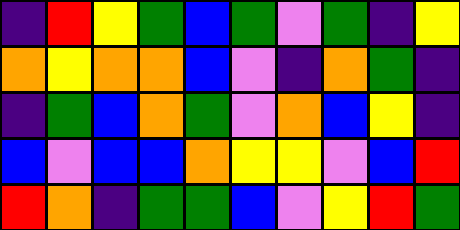[["indigo", "red", "yellow", "green", "blue", "green", "violet", "green", "indigo", "yellow"], ["orange", "yellow", "orange", "orange", "blue", "violet", "indigo", "orange", "green", "indigo"], ["indigo", "green", "blue", "orange", "green", "violet", "orange", "blue", "yellow", "indigo"], ["blue", "violet", "blue", "blue", "orange", "yellow", "yellow", "violet", "blue", "red"], ["red", "orange", "indigo", "green", "green", "blue", "violet", "yellow", "red", "green"]]